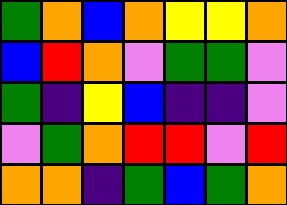[["green", "orange", "blue", "orange", "yellow", "yellow", "orange"], ["blue", "red", "orange", "violet", "green", "green", "violet"], ["green", "indigo", "yellow", "blue", "indigo", "indigo", "violet"], ["violet", "green", "orange", "red", "red", "violet", "red"], ["orange", "orange", "indigo", "green", "blue", "green", "orange"]]